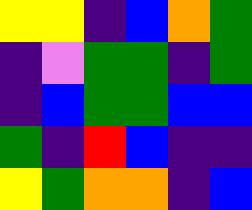[["yellow", "yellow", "indigo", "blue", "orange", "green"], ["indigo", "violet", "green", "green", "indigo", "green"], ["indigo", "blue", "green", "green", "blue", "blue"], ["green", "indigo", "red", "blue", "indigo", "indigo"], ["yellow", "green", "orange", "orange", "indigo", "blue"]]